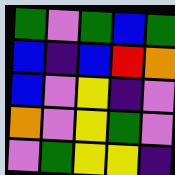[["green", "violet", "green", "blue", "green"], ["blue", "indigo", "blue", "red", "orange"], ["blue", "violet", "yellow", "indigo", "violet"], ["orange", "violet", "yellow", "green", "violet"], ["violet", "green", "yellow", "yellow", "indigo"]]